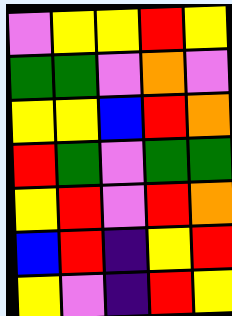[["violet", "yellow", "yellow", "red", "yellow"], ["green", "green", "violet", "orange", "violet"], ["yellow", "yellow", "blue", "red", "orange"], ["red", "green", "violet", "green", "green"], ["yellow", "red", "violet", "red", "orange"], ["blue", "red", "indigo", "yellow", "red"], ["yellow", "violet", "indigo", "red", "yellow"]]